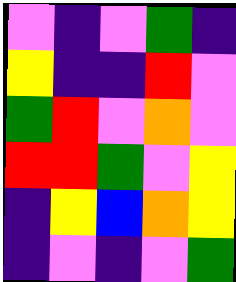[["violet", "indigo", "violet", "green", "indigo"], ["yellow", "indigo", "indigo", "red", "violet"], ["green", "red", "violet", "orange", "violet"], ["red", "red", "green", "violet", "yellow"], ["indigo", "yellow", "blue", "orange", "yellow"], ["indigo", "violet", "indigo", "violet", "green"]]